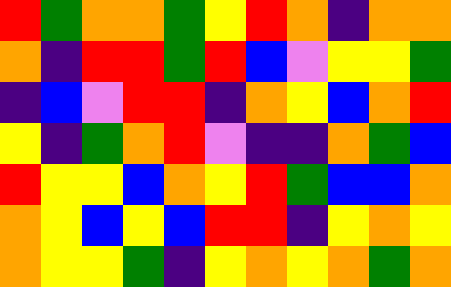[["red", "green", "orange", "orange", "green", "yellow", "red", "orange", "indigo", "orange", "orange"], ["orange", "indigo", "red", "red", "green", "red", "blue", "violet", "yellow", "yellow", "green"], ["indigo", "blue", "violet", "red", "red", "indigo", "orange", "yellow", "blue", "orange", "red"], ["yellow", "indigo", "green", "orange", "red", "violet", "indigo", "indigo", "orange", "green", "blue"], ["red", "yellow", "yellow", "blue", "orange", "yellow", "red", "green", "blue", "blue", "orange"], ["orange", "yellow", "blue", "yellow", "blue", "red", "red", "indigo", "yellow", "orange", "yellow"], ["orange", "yellow", "yellow", "green", "indigo", "yellow", "orange", "yellow", "orange", "green", "orange"]]